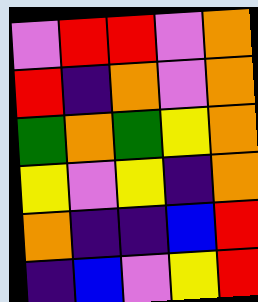[["violet", "red", "red", "violet", "orange"], ["red", "indigo", "orange", "violet", "orange"], ["green", "orange", "green", "yellow", "orange"], ["yellow", "violet", "yellow", "indigo", "orange"], ["orange", "indigo", "indigo", "blue", "red"], ["indigo", "blue", "violet", "yellow", "red"]]